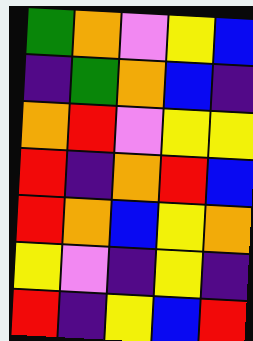[["green", "orange", "violet", "yellow", "blue"], ["indigo", "green", "orange", "blue", "indigo"], ["orange", "red", "violet", "yellow", "yellow"], ["red", "indigo", "orange", "red", "blue"], ["red", "orange", "blue", "yellow", "orange"], ["yellow", "violet", "indigo", "yellow", "indigo"], ["red", "indigo", "yellow", "blue", "red"]]